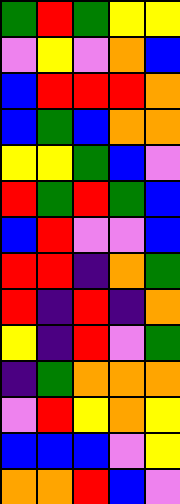[["green", "red", "green", "yellow", "yellow"], ["violet", "yellow", "violet", "orange", "blue"], ["blue", "red", "red", "red", "orange"], ["blue", "green", "blue", "orange", "orange"], ["yellow", "yellow", "green", "blue", "violet"], ["red", "green", "red", "green", "blue"], ["blue", "red", "violet", "violet", "blue"], ["red", "red", "indigo", "orange", "green"], ["red", "indigo", "red", "indigo", "orange"], ["yellow", "indigo", "red", "violet", "green"], ["indigo", "green", "orange", "orange", "orange"], ["violet", "red", "yellow", "orange", "yellow"], ["blue", "blue", "blue", "violet", "yellow"], ["orange", "orange", "red", "blue", "violet"]]